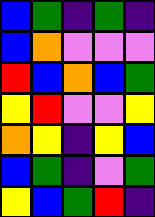[["blue", "green", "indigo", "green", "indigo"], ["blue", "orange", "violet", "violet", "violet"], ["red", "blue", "orange", "blue", "green"], ["yellow", "red", "violet", "violet", "yellow"], ["orange", "yellow", "indigo", "yellow", "blue"], ["blue", "green", "indigo", "violet", "green"], ["yellow", "blue", "green", "red", "indigo"]]